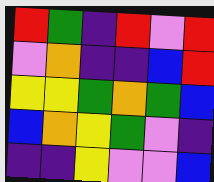[["red", "green", "indigo", "red", "violet", "red"], ["violet", "orange", "indigo", "indigo", "blue", "red"], ["yellow", "yellow", "green", "orange", "green", "blue"], ["blue", "orange", "yellow", "green", "violet", "indigo"], ["indigo", "indigo", "yellow", "violet", "violet", "blue"]]